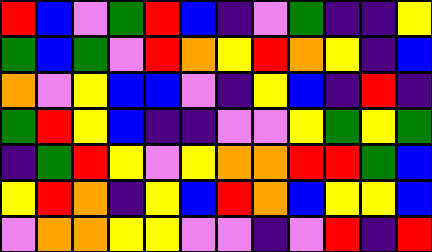[["red", "blue", "violet", "green", "red", "blue", "indigo", "violet", "green", "indigo", "indigo", "yellow"], ["green", "blue", "green", "violet", "red", "orange", "yellow", "red", "orange", "yellow", "indigo", "blue"], ["orange", "violet", "yellow", "blue", "blue", "violet", "indigo", "yellow", "blue", "indigo", "red", "indigo"], ["green", "red", "yellow", "blue", "indigo", "indigo", "violet", "violet", "yellow", "green", "yellow", "green"], ["indigo", "green", "red", "yellow", "violet", "yellow", "orange", "orange", "red", "red", "green", "blue"], ["yellow", "red", "orange", "indigo", "yellow", "blue", "red", "orange", "blue", "yellow", "yellow", "blue"], ["violet", "orange", "orange", "yellow", "yellow", "violet", "violet", "indigo", "violet", "red", "indigo", "red"]]